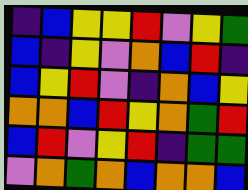[["indigo", "blue", "yellow", "yellow", "red", "violet", "yellow", "green"], ["blue", "indigo", "yellow", "violet", "orange", "blue", "red", "indigo"], ["blue", "yellow", "red", "violet", "indigo", "orange", "blue", "yellow"], ["orange", "orange", "blue", "red", "yellow", "orange", "green", "red"], ["blue", "red", "violet", "yellow", "red", "indigo", "green", "green"], ["violet", "orange", "green", "orange", "blue", "orange", "orange", "blue"]]